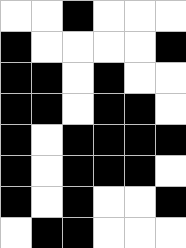[["white", "white", "black", "white", "white", "white"], ["black", "white", "white", "white", "white", "black"], ["black", "black", "white", "black", "white", "white"], ["black", "black", "white", "black", "black", "white"], ["black", "white", "black", "black", "black", "black"], ["black", "white", "black", "black", "black", "white"], ["black", "white", "black", "white", "white", "black"], ["white", "black", "black", "white", "white", "white"]]